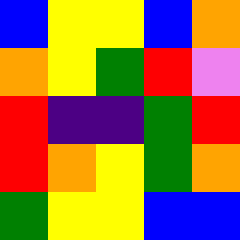[["blue", "yellow", "yellow", "blue", "orange"], ["orange", "yellow", "green", "red", "violet"], ["red", "indigo", "indigo", "green", "red"], ["red", "orange", "yellow", "green", "orange"], ["green", "yellow", "yellow", "blue", "blue"]]